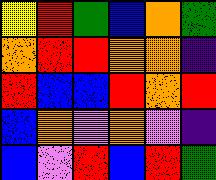[["yellow", "red", "green", "blue", "orange", "green"], ["orange", "red", "red", "orange", "orange", "indigo"], ["red", "blue", "blue", "red", "orange", "red"], ["blue", "orange", "violet", "orange", "violet", "indigo"], ["blue", "violet", "red", "blue", "red", "green"]]